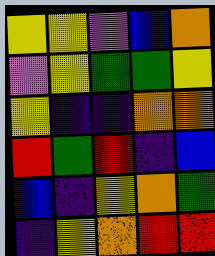[["yellow", "yellow", "violet", "blue", "orange"], ["violet", "yellow", "green", "green", "yellow"], ["yellow", "indigo", "indigo", "orange", "orange"], ["red", "green", "red", "indigo", "blue"], ["blue", "indigo", "yellow", "orange", "green"], ["indigo", "yellow", "orange", "red", "red"]]